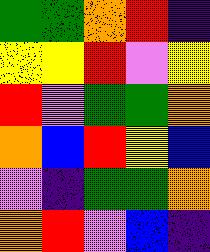[["green", "green", "orange", "red", "indigo"], ["yellow", "yellow", "red", "violet", "yellow"], ["red", "violet", "green", "green", "orange"], ["orange", "blue", "red", "yellow", "blue"], ["violet", "indigo", "green", "green", "orange"], ["orange", "red", "violet", "blue", "indigo"]]